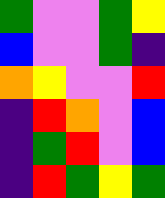[["green", "violet", "violet", "green", "yellow"], ["blue", "violet", "violet", "green", "indigo"], ["orange", "yellow", "violet", "violet", "red"], ["indigo", "red", "orange", "violet", "blue"], ["indigo", "green", "red", "violet", "blue"], ["indigo", "red", "green", "yellow", "green"]]